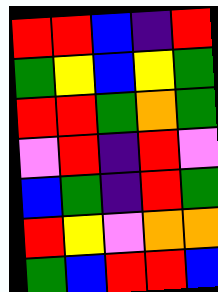[["red", "red", "blue", "indigo", "red"], ["green", "yellow", "blue", "yellow", "green"], ["red", "red", "green", "orange", "green"], ["violet", "red", "indigo", "red", "violet"], ["blue", "green", "indigo", "red", "green"], ["red", "yellow", "violet", "orange", "orange"], ["green", "blue", "red", "red", "blue"]]